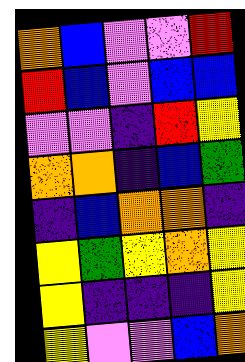[["orange", "blue", "violet", "violet", "red"], ["red", "blue", "violet", "blue", "blue"], ["violet", "violet", "indigo", "red", "yellow"], ["orange", "orange", "indigo", "blue", "green"], ["indigo", "blue", "orange", "orange", "indigo"], ["yellow", "green", "yellow", "orange", "yellow"], ["yellow", "indigo", "indigo", "indigo", "yellow"], ["yellow", "violet", "violet", "blue", "orange"]]